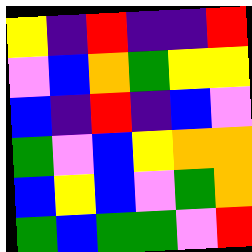[["yellow", "indigo", "red", "indigo", "indigo", "red"], ["violet", "blue", "orange", "green", "yellow", "yellow"], ["blue", "indigo", "red", "indigo", "blue", "violet"], ["green", "violet", "blue", "yellow", "orange", "orange"], ["blue", "yellow", "blue", "violet", "green", "orange"], ["green", "blue", "green", "green", "violet", "red"]]